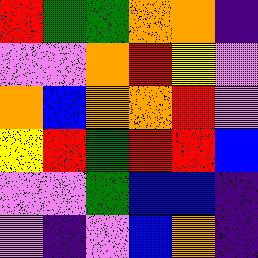[["red", "green", "green", "orange", "orange", "indigo"], ["violet", "violet", "orange", "red", "yellow", "violet"], ["orange", "blue", "orange", "orange", "red", "violet"], ["yellow", "red", "green", "red", "red", "blue"], ["violet", "violet", "green", "blue", "blue", "indigo"], ["violet", "indigo", "violet", "blue", "orange", "indigo"]]